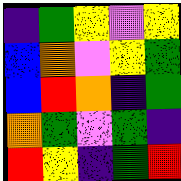[["indigo", "green", "yellow", "violet", "yellow"], ["blue", "orange", "violet", "yellow", "green"], ["blue", "red", "orange", "indigo", "green"], ["orange", "green", "violet", "green", "indigo"], ["red", "yellow", "indigo", "green", "red"]]